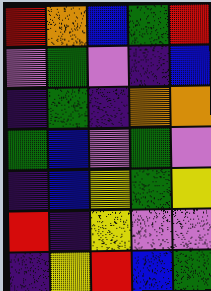[["red", "orange", "blue", "green", "red"], ["violet", "green", "violet", "indigo", "blue"], ["indigo", "green", "indigo", "orange", "orange"], ["green", "blue", "violet", "green", "violet"], ["indigo", "blue", "yellow", "green", "yellow"], ["red", "indigo", "yellow", "violet", "violet"], ["indigo", "yellow", "red", "blue", "green"]]